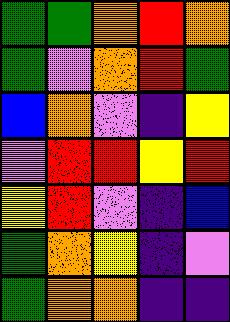[["green", "green", "orange", "red", "orange"], ["green", "violet", "orange", "red", "green"], ["blue", "orange", "violet", "indigo", "yellow"], ["violet", "red", "red", "yellow", "red"], ["yellow", "red", "violet", "indigo", "blue"], ["green", "orange", "yellow", "indigo", "violet"], ["green", "orange", "orange", "indigo", "indigo"]]